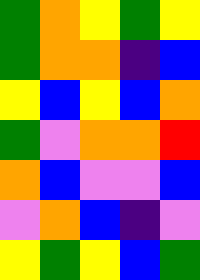[["green", "orange", "yellow", "green", "yellow"], ["green", "orange", "orange", "indigo", "blue"], ["yellow", "blue", "yellow", "blue", "orange"], ["green", "violet", "orange", "orange", "red"], ["orange", "blue", "violet", "violet", "blue"], ["violet", "orange", "blue", "indigo", "violet"], ["yellow", "green", "yellow", "blue", "green"]]